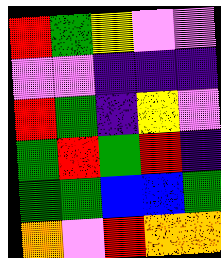[["red", "green", "yellow", "violet", "violet"], ["violet", "violet", "indigo", "indigo", "indigo"], ["red", "green", "indigo", "yellow", "violet"], ["green", "red", "green", "red", "indigo"], ["green", "green", "blue", "blue", "green"], ["orange", "violet", "red", "orange", "orange"]]